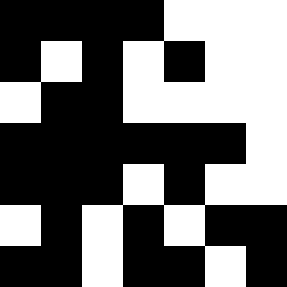[["black", "black", "black", "black", "white", "white", "white"], ["black", "white", "black", "white", "black", "white", "white"], ["white", "black", "black", "white", "white", "white", "white"], ["black", "black", "black", "black", "black", "black", "white"], ["black", "black", "black", "white", "black", "white", "white"], ["white", "black", "white", "black", "white", "black", "black"], ["black", "black", "white", "black", "black", "white", "black"]]